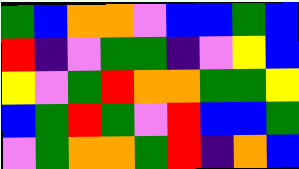[["green", "blue", "orange", "orange", "violet", "blue", "blue", "green", "blue"], ["red", "indigo", "violet", "green", "green", "indigo", "violet", "yellow", "blue"], ["yellow", "violet", "green", "red", "orange", "orange", "green", "green", "yellow"], ["blue", "green", "red", "green", "violet", "red", "blue", "blue", "green"], ["violet", "green", "orange", "orange", "green", "red", "indigo", "orange", "blue"]]